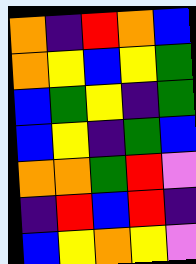[["orange", "indigo", "red", "orange", "blue"], ["orange", "yellow", "blue", "yellow", "green"], ["blue", "green", "yellow", "indigo", "green"], ["blue", "yellow", "indigo", "green", "blue"], ["orange", "orange", "green", "red", "violet"], ["indigo", "red", "blue", "red", "indigo"], ["blue", "yellow", "orange", "yellow", "violet"]]